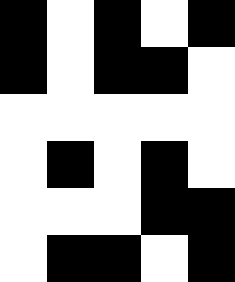[["black", "white", "black", "white", "black"], ["black", "white", "black", "black", "white"], ["white", "white", "white", "white", "white"], ["white", "black", "white", "black", "white"], ["white", "white", "white", "black", "black"], ["white", "black", "black", "white", "black"]]